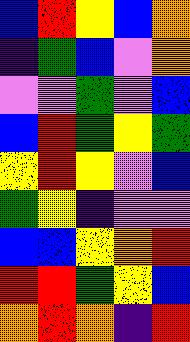[["blue", "red", "yellow", "blue", "orange"], ["indigo", "green", "blue", "violet", "orange"], ["violet", "violet", "green", "violet", "blue"], ["blue", "red", "green", "yellow", "green"], ["yellow", "red", "yellow", "violet", "blue"], ["green", "yellow", "indigo", "violet", "violet"], ["blue", "blue", "yellow", "orange", "red"], ["red", "red", "green", "yellow", "blue"], ["orange", "red", "orange", "indigo", "red"]]